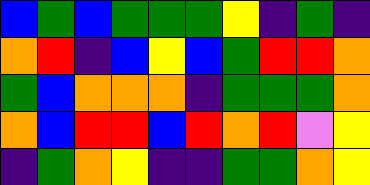[["blue", "green", "blue", "green", "green", "green", "yellow", "indigo", "green", "indigo"], ["orange", "red", "indigo", "blue", "yellow", "blue", "green", "red", "red", "orange"], ["green", "blue", "orange", "orange", "orange", "indigo", "green", "green", "green", "orange"], ["orange", "blue", "red", "red", "blue", "red", "orange", "red", "violet", "yellow"], ["indigo", "green", "orange", "yellow", "indigo", "indigo", "green", "green", "orange", "yellow"]]